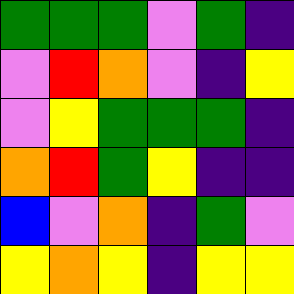[["green", "green", "green", "violet", "green", "indigo"], ["violet", "red", "orange", "violet", "indigo", "yellow"], ["violet", "yellow", "green", "green", "green", "indigo"], ["orange", "red", "green", "yellow", "indigo", "indigo"], ["blue", "violet", "orange", "indigo", "green", "violet"], ["yellow", "orange", "yellow", "indigo", "yellow", "yellow"]]